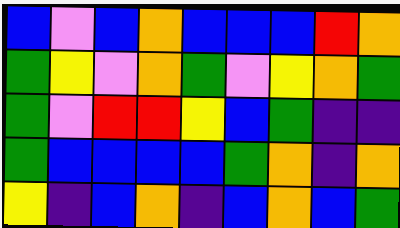[["blue", "violet", "blue", "orange", "blue", "blue", "blue", "red", "orange"], ["green", "yellow", "violet", "orange", "green", "violet", "yellow", "orange", "green"], ["green", "violet", "red", "red", "yellow", "blue", "green", "indigo", "indigo"], ["green", "blue", "blue", "blue", "blue", "green", "orange", "indigo", "orange"], ["yellow", "indigo", "blue", "orange", "indigo", "blue", "orange", "blue", "green"]]